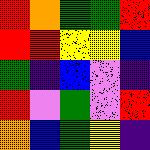[["red", "orange", "green", "green", "red"], ["red", "red", "yellow", "yellow", "blue"], ["green", "indigo", "blue", "violet", "indigo"], ["red", "violet", "green", "violet", "red"], ["orange", "blue", "green", "yellow", "indigo"]]